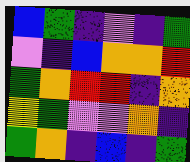[["blue", "green", "indigo", "violet", "indigo", "green"], ["violet", "indigo", "blue", "orange", "orange", "red"], ["green", "orange", "red", "red", "indigo", "orange"], ["yellow", "green", "violet", "violet", "orange", "indigo"], ["green", "orange", "indigo", "blue", "indigo", "green"]]